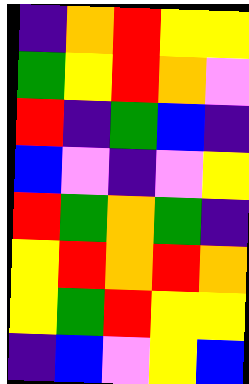[["indigo", "orange", "red", "yellow", "yellow"], ["green", "yellow", "red", "orange", "violet"], ["red", "indigo", "green", "blue", "indigo"], ["blue", "violet", "indigo", "violet", "yellow"], ["red", "green", "orange", "green", "indigo"], ["yellow", "red", "orange", "red", "orange"], ["yellow", "green", "red", "yellow", "yellow"], ["indigo", "blue", "violet", "yellow", "blue"]]